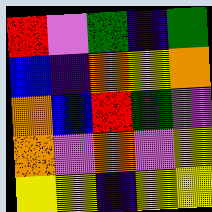[["red", "violet", "green", "indigo", "green"], ["blue", "indigo", "orange", "yellow", "orange"], ["orange", "blue", "red", "green", "violet"], ["orange", "violet", "orange", "violet", "yellow"], ["yellow", "yellow", "indigo", "yellow", "yellow"]]